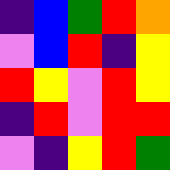[["indigo", "blue", "green", "red", "orange"], ["violet", "blue", "red", "indigo", "yellow"], ["red", "yellow", "violet", "red", "yellow"], ["indigo", "red", "violet", "red", "red"], ["violet", "indigo", "yellow", "red", "green"]]